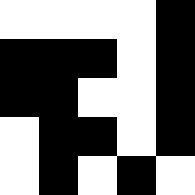[["white", "white", "white", "white", "black"], ["black", "black", "black", "white", "black"], ["black", "black", "white", "white", "black"], ["white", "black", "black", "white", "black"], ["white", "black", "white", "black", "white"]]